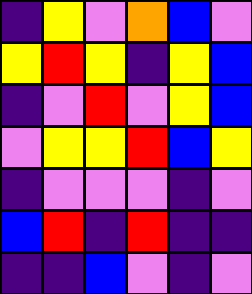[["indigo", "yellow", "violet", "orange", "blue", "violet"], ["yellow", "red", "yellow", "indigo", "yellow", "blue"], ["indigo", "violet", "red", "violet", "yellow", "blue"], ["violet", "yellow", "yellow", "red", "blue", "yellow"], ["indigo", "violet", "violet", "violet", "indigo", "violet"], ["blue", "red", "indigo", "red", "indigo", "indigo"], ["indigo", "indigo", "blue", "violet", "indigo", "violet"]]